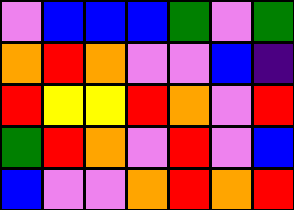[["violet", "blue", "blue", "blue", "green", "violet", "green"], ["orange", "red", "orange", "violet", "violet", "blue", "indigo"], ["red", "yellow", "yellow", "red", "orange", "violet", "red"], ["green", "red", "orange", "violet", "red", "violet", "blue"], ["blue", "violet", "violet", "orange", "red", "orange", "red"]]